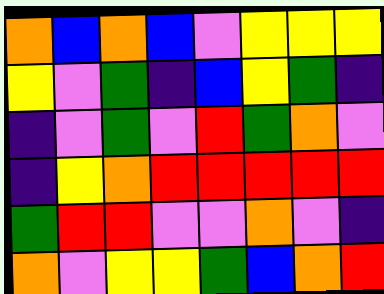[["orange", "blue", "orange", "blue", "violet", "yellow", "yellow", "yellow"], ["yellow", "violet", "green", "indigo", "blue", "yellow", "green", "indigo"], ["indigo", "violet", "green", "violet", "red", "green", "orange", "violet"], ["indigo", "yellow", "orange", "red", "red", "red", "red", "red"], ["green", "red", "red", "violet", "violet", "orange", "violet", "indigo"], ["orange", "violet", "yellow", "yellow", "green", "blue", "orange", "red"]]